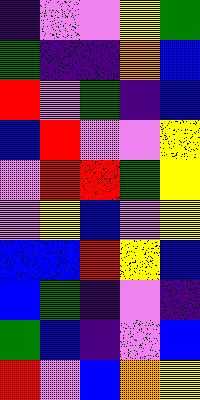[["indigo", "violet", "violet", "yellow", "green"], ["green", "indigo", "indigo", "orange", "blue"], ["red", "violet", "green", "indigo", "blue"], ["blue", "red", "violet", "violet", "yellow"], ["violet", "red", "red", "green", "yellow"], ["violet", "yellow", "blue", "violet", "yellow"], ["blue", "blue", "red", "yellow", "blue"], ["blue", "green", "indigo", "violet", "indigo"], ["green", "blue", "indigo", "violet", "blue"], ["red", "violet", "blue", "orange", "yellow"]]